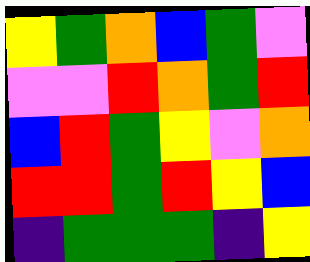[["yellow", "green", "orange", "blue", "green", "violet"], ["violet", "violet", "red", "orange", "green", "red"], ["blue", "red", "green", "yellow", "violet", "orange"], ["red", "red", "green", "red", "yellow", "blue"], ["indigo", "green", "green", "green", "indigo", "yellow"]]